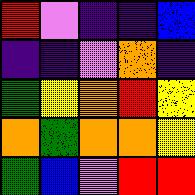[["red", "violet", "indigo", "indigo", "blue"], ["indigo", "indigo", "violet", "orange", "indigo"], ["green", "yellow", "orange", "red", "yellow"], ["orange", "green", "orange", "orange", "yellow"], ["green", "blue", "violet", "red", "red"]]